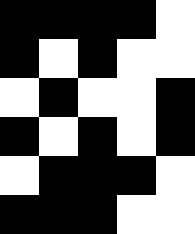[["black", "black", "black", "black", "white"], ["black", "white", "black", "white", "white"], ["white", "black", "white", "white", "black"], ["black", "white", "black", "white", "black"], ["white", "black", "black", "black", "white"], ["black", "black", "black", "white", "white"]]